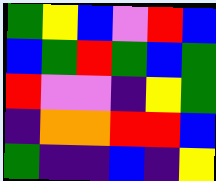[["green", "yellow", "blue", "violet", "red", "blue"], ["blue", "green", "red", "green", "blue", "green"], ["red", "violet", "violet", "indigo", "yellow", "green"], ["indigo", "orange", "orange", "red", "red", "blue"], ["green", "indigo", "indigo", "blue", "indigo", "yellow"]]